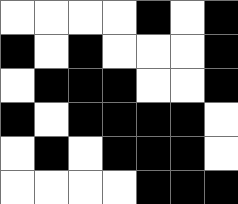[["white", "white", "white", "white", "black", "white", "black"], ["black", "white", "black", "white", "white", "white", "black"], ["white", "black", "black", "black", "white", "white", "black"], ["black", "white", "black", "black", "black", "black", "white"], ["white", "black", "white", "black", "black", "black", "white"], ["white", "white", "white", "white", "black", "black", "black"]]